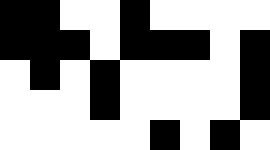[["black", "black", "white", "white", "black", "white", "white", "white", "white"], ["black", "black", "black", "white", "black", "black", "black", "white", "black"], ["white", "black", "white", "black", "white", "white", "white", "white", "black"], ["white", "white", "white", "black", "white", "white", "white", "white", "black"], ["white", "white", "white", "white", "white", "black", "white", "black", "white"]]